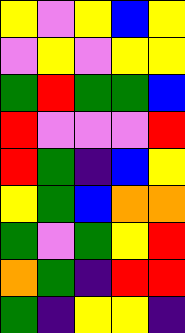[["yellow", "violet", "yellow", "blue", "yellow"], ["violet", "yellow", "violet", "yellow", "yellow"], ["green", "red", "green", "green", "blue"], ["red", "violet", "violet", "violet", "red"], ["red", "green", "indigo", "blue", "yellow"], ["yellow", "green", "blue", "orange", "orange"], ["green", "violet", "green", "yellow", "red"], ["orange", "green", "indigo", "red", "red"], ["green", "indigo", "yellow", "yellow", "indigo"]]